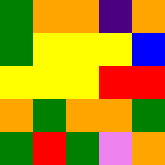[["green", "orange", "orange", "indigo", "orange"], ["green", "yellow", "yellow", "yellow", "blue"], ["yellow", "yellow", "yellow", "red", "red"], ["orange", "green", "orange", "orange", "green"], ["green", "red", "green", "violet", "orange"]]